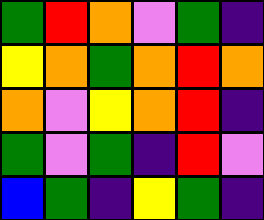[["green", "red", "orange", "violet", "green", "indigo"], ["yellow", "orange", "green", "orange", "red", "orange"], ["orange", "violet", "yellow", "orange", "red", "indigo"], ["green", "violet", "green", "indigo", "red", "violet"], ["blue", "green", "indigo", "yellow", "green", "indigo"]]